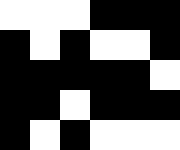[["white", "white", "white", "black", "black", "black"], ["black", "white", "black", "white", "white", "black"], ["black", "black", "black", "black", "black", "white"], ["black", "black", "white", "black", "black", "black"], ["black", "white", "black", "white", "white", "white"]]